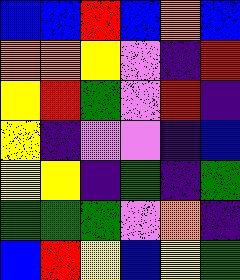[["blue", "blue", "red", "blue", "orange", "blue"], ["orange", "orange", "yellow", "violet", "indigo", "red"], ["yellow", "red", "green", "violet", "red", "indigo"], ["yellow", "indigo", "violet", "violet", "indigo", "blue"], ["yellow", "yellow", "indigo", "green", "indigo", "green"], ["green", "green", "green", "violet", "orange", "indigo"], ["blue", "red", "yellow", "blue", "yellow", "green"]]